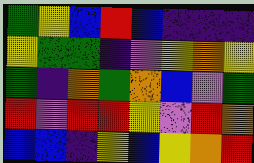[["green", "yellow", "blue", "red", "blue", "indigo", "indigo", "indigo"], ["yellow", "green", "green", "indigo", "violet", "yellow", "orange", "yellow"], ["green", "indigo", "orange", "green", "orange", "blue", "violet", "green"], ["red", "violet", "red", "red", "yellow", "violet", "red", "orange"], ["blue", "blue", "indigo", "yellow", "blue", "yellow", "orange", "red"]]